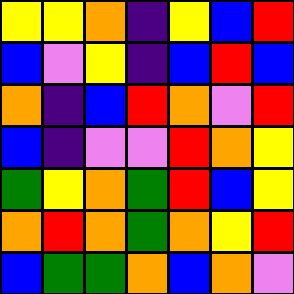[["yellow", "yellow", "orange", "indigo", "yellow", "blue", "red"], ["blue", "violet", "yellow", "indigo", "blue", "red", "blue"], ["orange", "indigo", "blue", "red", "orange", "violet", "red"], ["blue", "indigo", "violet", "violet", "red", "orange", "yellow"], ["green", "yellow", "orange", "green", "red", "blue", "yellow"], ["orange", "red", "orange", "green", "orange", "yellow", "red"], ["blue", "green", "green", "orange", "blue", "orange", "violet"]]